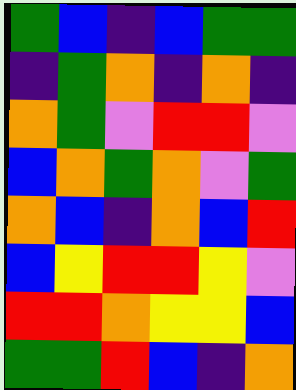[["green", "blue", "indigo", "blue", "green", "green"], ["indigo", "green", "orange", "indigo", "orange", "indigo"], ["orange", "green", "violet", "red", "red", "violet"], ["blue", "orange", "green", "orange", "violet", "green"], ["orange", "blue", "indigo", "orange", "blue", "red"], ["blue", "yellow", "red", "red", "yellow", "violet"], ["red", "red", "orange", "yellow", "yellow", "blue"], ["green", "green", "red", "blue", "indigo", "orange"]]